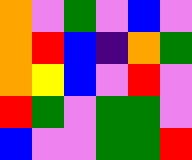[["orange", "violet", "green", "violet", "blue", "violet"], ["orange", "red", "blue", "indigo", "orange", "green"], ["orange", "yellow", "blue", "violet", "red", "violet"], ["red", "green", "violet", "green", "green", "violet"], ["blue", "violet", "violet", "green", "green", "red"]]